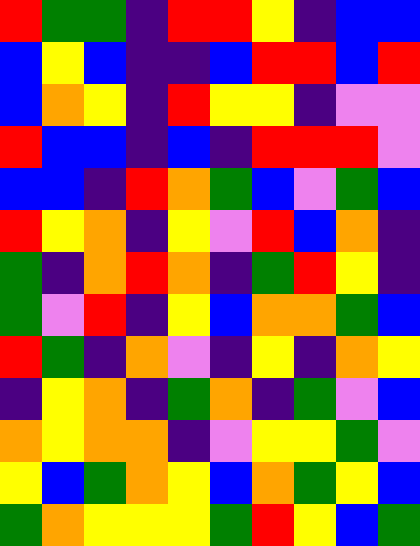[["red", "green", "green", "indigo", "red", "red", "yellow", "indigo", "blue", "blue"], ["blue", "yellow", "blue", "indigo", "indigo", "blue", "red", "red", "blue", "red"], ["blue", "orange", "yellow", "indigo", "red", "yellow", "yellow", "indigo", "violet", "violet"], ["red", "blue", "blue", "indigo", "blue", "indigo", "red", "red", "red", "violet"], ["blue", "blue", "indigo", "red", "orange", "green", "blue", "violet", "green", "blue"], ["red", "yellow", "orange", "indigo", "yellow", "violet", "red", "blue", "orange", "indigo"], ["green", "indigo", "orange", "red", "orange", "indigo", "green", "red", "yellow", "indigo"], ["green", "violet", "red", "indigo", "yellow", "blue", "orange", "orange", "green", "blue"], ["red", "green", "indigo", "orange", "violet", "indigo", "yellow", "indigo", "orange", "yellow"], ["indigo", "yellow", "orange", "indigo", "green", "orange", "indigo", "green", "violet", "blue"], ["orange", "yellow", "orange", "orange", "indigo", "violet", "yellow", "yellow", "green", "violet"], ["yellow", "blue", "green", "orange", "yellow", "blue", "orange", "green", "yellow", "blue"], ["green", "orange", "yellow", "yellow", "yellow", "green", "red", "yellow", "blue", "green"]]